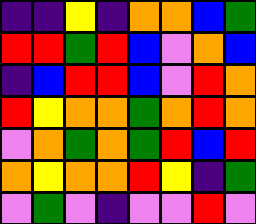[["indigo", "indigo", "yellow", "indigo", "orange", "orange", "blue", "green"], ["red", "red", "green", "red", "blue", "violet", "orange", "blue"], ["indigo", "blue", "red", "red", "blue", "violet", "red", "orange"], ["red", "yellow", "orange", "orange", "green", "orange", "red", "orange"], ["violet", "orange", "green", "orange", "green", "red", "blue", "red"], ["orange", "yellow", "orange", "orange", "red", "yellow", "indigo", "green"], ["violet", "green", "violet", "indigo", "violet", "violet", "red", "violet"]]